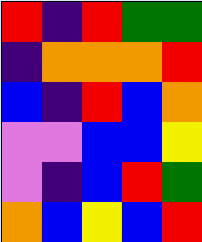[["red", "indigo", "red", "green", "green"], ["indigo", "orange", "orange", "orange", "red"], ["blue", "indigo", "red", "blue", "orange"], ["violet", "violet", "blue", "blue", "yellow"], ["violet", "indigo", "blue", "red", "green"], ["orange", "blue", "yellow", "blue", "red"]]